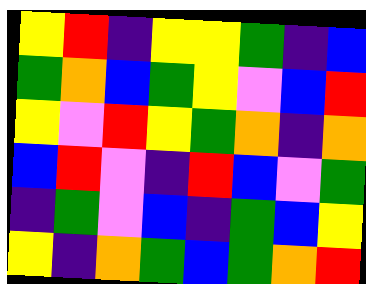[["yellow", "red", "indigo", "yellow", "yellow", "green", "indigo", "blue"], ["green", "orange", "blue", "green", "yellow", "violet", "blue", "red"], ["yellow", "violet", "red", "yellow", "green", "orange", "indigo", "orange"], ["blue", "red", "violet", "indigo", "red", "blue", "violet", "green"], ["indigo", "green", "violet", "blue", "indigo", "green", "blue", "yellow"], ["yellow", "indigo", "orange", "green", "blue", "green", "orange", "red"]]